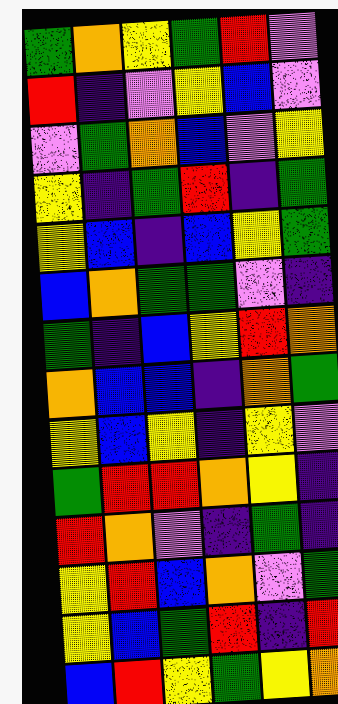[["green", "orange", "yellow", "green", "red", "violet"], ["red", "indigo", "violet", "yellow", "blue", "violet"], ["violet", "green", "orange", "blue", "violet", "yellow"], ["yellow", "indigo", "green", "red", "indigo", "green"], ["yellow", "blue", "indigo", "blue", "yellow", "green"], ["blue", "orange", "green", "green", "violet", "indigo"], ["green", "indigo", "blue", "yellow", "red", "orange"], ["orange", "blue", "blue", "indigo", "orange", "green"], ["yellow", "blue", "yellow", "indigo", "yellow", "violet"], ["green", "red", "red", "orange", "yellow", "indigo"], ["red", "orange", "violet", "indigo", "green", "indigo"], ["yellow", "red", "blue", "orange", "violet", "green"], ["yellow", "blue", "green", "red", "indigo", "red"], ["blue", "red", "yellow", "green", "yellow", "orange"]]